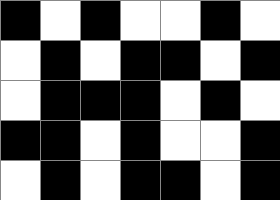[["black", "white", "black", "white", "white", "black", "white"], ["white", "black", "white", "black", "black", "white", "black"], ["white", "black", "black", "black", "white", "black", "white"], ["black", "black", "white", "black", "white", "white", "black"], ["white", "black", "white", "black", "black", "white", "black"]]